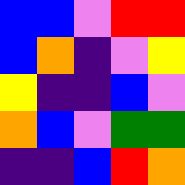[["blue", "blue", "violet", "red", "red"], ["blue", "orange", "indigo", "violet", "yellow"], ["yellow", "indigo", "indigo", "blue", "violet"], ["orange", "blue", "violet", "green", "green"], ["indigo", "indigo", "blue", "red", "orange"]]